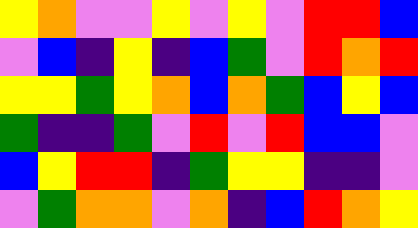[["yellow", "orange", "violet", "violet", "yellow", "violet", "yellow", "violet", "red", "red", "blue"], ["violet", "blue", "indigo", "yellow", "indigo", "blue", "green", "violet", "red", "orange", "red"], ["yellow", "yellow", "green", "yellow", "orange", "blue", "orange", "green", "blue", "yellow", "blue"], ["green", "indigo", "indigo", "green", "violet", "red", "violet", "red", "blue", "blue", "violet"], ["blue", "yellow", "red", "red", "indigo", "green", "yellow", "yellow", "indigo", "indigo", "violet"], ["violet", "green", "orange", "orange", "violet", "orange", "indigo", "blue", "red", "orange", "yellow"]]